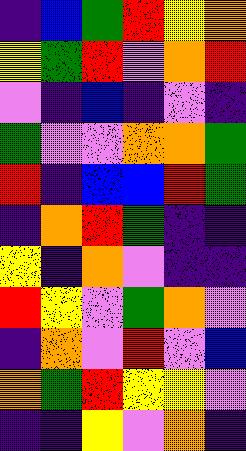[["indigo", "blue", "green", "red", "yellow", "orange"], ["yellow", "green", "red", "violet", "orange", "red"], ["violet", "indigo", "blue", "indigo", "violet", "indigo"], ["green", "violet", "violet", "orange", "orange", "green"], ["red", "indigo", "blue", "blue", "red", "green"], ["indigo", "orange", "red", "green", "indigo", "indigo"], ["yellow", "indigo", "orange", "violet", "indigo", "indigo"], ["red", "yellow", "violet", "green", "orange", "violet"], ["indigo", "orange", "violet", "red", "violet", "blue"], ["orange", "green", "red", "yellow", "yellow", "violet"], ["indigo", "indigo", "yellow", "violet", "orange", "indigo"]]